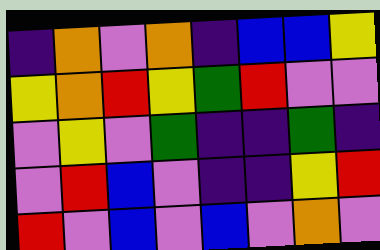[["indigo", "orange", "violet", "orange", "indigo", "blue", "blue", "yellow"], ["yellow", "orange", "red", "yellow", "green", "red", "violet", "violet"], ["violet", "yellow", "violet", "green", "indigo", "indigo", "green", "indigo"], ["violet", "red", "blue", "violet", "indigo", "indigo", "yellow", "red"], ["red", "violet", "blue", "violet", "blue", "violet", "orange", "violet"]]